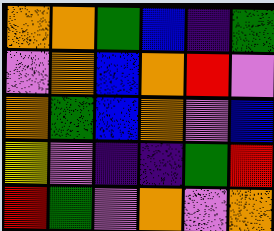[["orange", "orange", "green", "blue", "indigo", "green"], ["violet", "orange", "blue", "orange", "red", "violet"], ["orange", "green", "blue", "orange", "violet", "blue"], ["yellow", "violet", "indigo", "indigo", "green", "red"], ["red", "green", "violet", "orange", "violet", "orange"]]